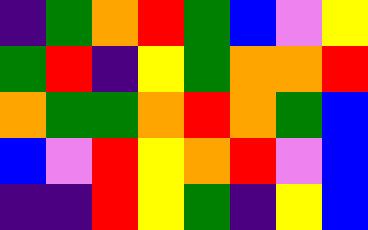[["indigo", "green", "orange", "red", "green", "blue", "violet", "yellow"], ["green", "red", "indigo", "yellow", "green", "orange", "orange", "red"], ["orange", "green", "green", "orange", "red", "orange", "green", "blue"], ["blue", "violet", "red", "yellow", "orange", "red", "violet", "blue"], ["indigo", "indigo", "red", "yellow", "green", "indigo", "yellow", "blue"]]